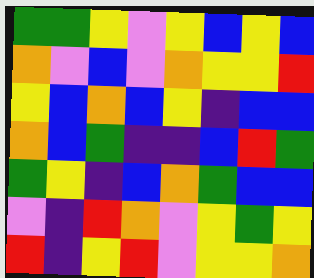[["green", "green", "yellow", "violet", "yellow", "blue", "yellow", "blue"], ["orange", "violet", "blue", "violet", "orange", "yellow", "yellow", "red"], ["yellow", "blue", "orange", "blue", "yellow", "indigo", "blue", "blue"], ["orange", "blue", "green", "indigo", "indigo", "blue", "red", "green"], ["green", "yellow", "indigo", "blue", "orange", "green", "blue", "blue"], ["violet", "indigo", "red", "orange", "violet", "yellow", "green", "yellow"], ["red", "indigo", "yellow", "red", "violet", "yellow", "yellow", "orange"]]